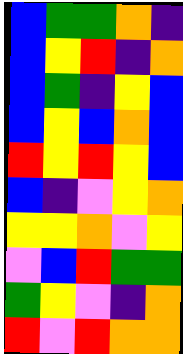[["blue", "green", "green", "orange", "indigo"], ["blue", "yellow", "red", "indigo", "orange"], ["blue", "green", "indigo", "yellow", "blue"], ["blue", "yellow", "blue", "orange", "blue"], ["red", "yellow", "red", "yellow", "blue"], ["blue", "indigo", "violet", "yellow", "orange"], ["yellow", "yellow", "orange", "violet", "yellow"], ["violet", "blue", "red", "green", "green"], ["green", "yellow", "violet", "indigo", "orange"], ["red", "violet", "red", "orange", "orange"]]